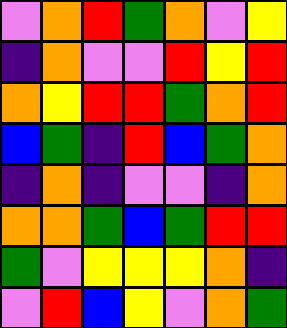[["violet", "orange", "red", "green", "orange", "violet", "yellow"], ["indigo", "orange", "violet", "violet", "red", "yellow", "red"], ["orange", "yellow", "red", "red", "green", "orange", "red"], ["blue", "green", "indigo", "red", "blue", "green", "orange"], ["indigo", "orange", "indigo", "violet", "violet", "indigo", "orange"], ["orange", "orange", "green", "blue", "green", "red", "red"], ["green", "violet", "yellow", "yellow", "yellow", "orange", "indigo"], ["violet", "red", "blue", "yellow", "violet", "orange", "green"]]